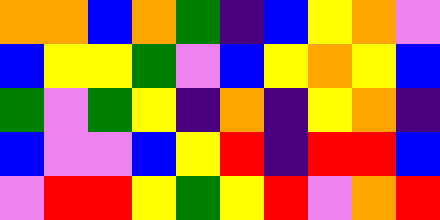[["orange", "orange", "blue", "orange", "green", "indigo", "blue", "yellow", "orange", "violet"], ["blue", "yellow", "yellow", "green", "violet", "blue", "yellow", "orange", "yellow", "blue"], ["green", "violet", "green", "yellow", "indigo", "orange", "indigo", "yellow", "orange", "indigo"], ["blue", "violet", "violet", "blue", "yellow", "red", "indigo", "red", "red", "blue"], ["violet", "red", "red", "yellow", "green", "yellow", "red", "violet", "orange", "red"]]